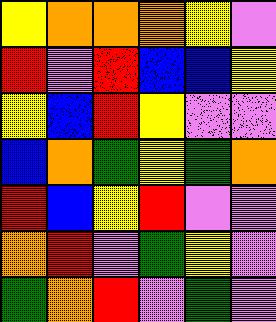[["yellow", "orange", "orange", "orange", "yellow", "violet"], ["red", "violet", "red", "blue", "blue", "yellow"], ["yellow", "blue", "red", "yellow", "violet", "violet"], ["blue", "orange", "green", "yellow", "green", "orange"], ["red", "blue", "yellow", "red", "violet", "violet"], ["orange", "red", "violet", "green", "yellow", "violet"], ["green", "orange", "red", "violet", "green", "violet"]]